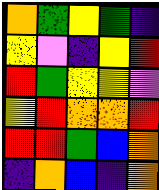[["orange", "green", "yellow", "green", "indigo"], ["yellow", "violet", "indigo", "yellow", "red"], ["red", "green", "yellow", "yellow", "violet"], ["yellow", "red", "orange", "orange", "red"], ["red", "red", "green", "blue", "orange"], ["indigo", "orange", "blue", "indigo", "orange"]]